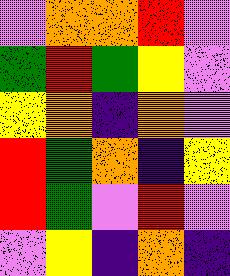[["violet", "orange", "orange", "red", "violet"], ["green", "red", "green", "yellow", "violet"], ["yellow", "orange", "indigo", "orange", "violet"], ["red", "green", "orange", "indigo", "yellow"], ["red", "green", "violet", "red", "violet"], ["violet", "yellow", "indigo", "orange", "indigo"]]